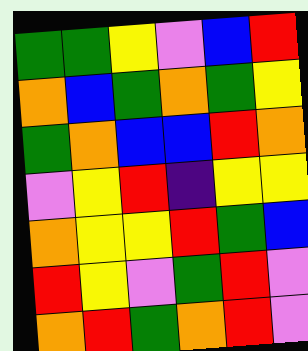[["green", "green", "yellow", "violet", "blue", "red"], ["orange", "blue", "green", "orange", "green", "yellow"], ["green", "orange", "blue", "blue", "red", "orange"], ["violet", "yellow", "red", "indigo", "yellow", "yellow"], ["orange", "yellow", "yellow", "red", "green", "blue"], ["red", "yellow", "violet", "green", "red", "violet"], ["orange", "red", "green", "orange", "red", "violet"]]